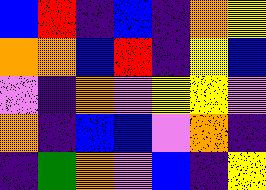[["blue", "red", "indigo", "blue", "indigo", "orange", "yellow"], ["orange", "orange", "blue", "red", "indigo", "yellow", "blue"], ["violet", "indigo", "orange", "violet", "yellow", "yellow", "violet"], ["orange", "indigo", "blue", "blue", "violet", "orange", "indigo"], ["indigo", "green", "orange", "violet", "blue", "indigo", "yellow"]]